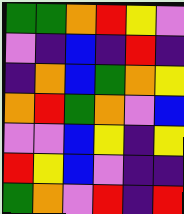[["green", "green", "orange", "red", "yellow", "violet"], ["violet", "indigo", "blue", "indigo", "red", "indigo"], ["indigo", "orange", "blue", "green", "orange", "yellow"], ["orange", "red", "green", "orange", "violet", "blue"], ["violet", "violet", "blue", "yellow", "indigo", "yellow"], ["red", "yellow", "blue", "violet", "indigo", "indigo"], ["green", "orange", "violet", "red", "indigo", "red"]]